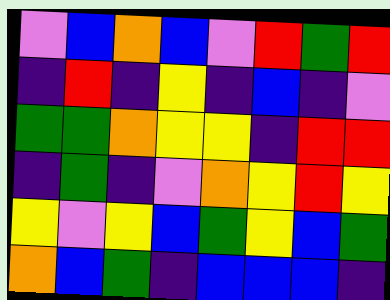[["violet", "blue", "orange", "blue", "violet", "red", "green", "red"], ["indigo", "red", "indigo", "yellow", "indigo", "blue", "indigo", "violet"], ["green", "green", "orange", "yellow", "yellow", "indigo", "red", "red"], ["indigo", "green", "indigo", "violet", "orange", "yellow", "red", "yellow"], ["yellow", "violet", "yellow", "blue", "green", "yellow", "blue", "green"], ["orange", "blue", "green", "indigo", "blue", "blue", "blue", "indigo"]]